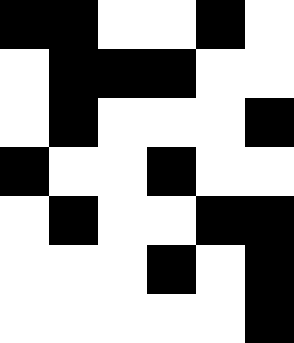[["black", "black", "white", "white", "black", "white"], ["white", "black", "black", "black", "white", "white"], ["white", "black", "white", "white", "white", "black"], ["black", "white", "white", "black", "white", "white"], ["white", "black", "white", "white", "black", "black"], ["white", "white", "white", "black", "white", "black"], ["white", "white", "white", "white", "white", "black"]]